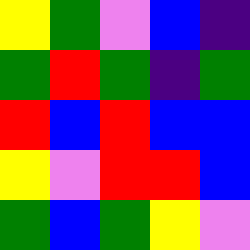[["yellow", "green", "violet", "blue", "indigo"], ["green", "red", "green", "indigo", "green"], ["red", "blue", "red", "blue", "blue"], ["yellow", "violet", "red", "red", "blue"], ["green", "blue", "green", "yellow", "violet"]]